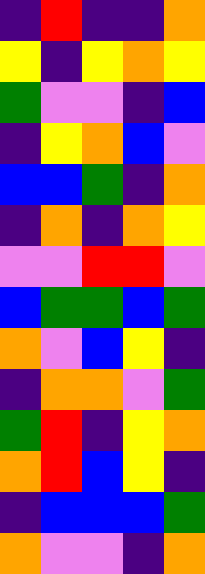[["indigo", "red", "indigo", "indigo", "orange"], ["yellow", "indigo", "yellow", "orange", "yellow"], ["green", "violet", "violet", "indigo", "blue"], ["indigo", "yellow", "orange", "blue", "violet"], ["blue", "blue", "green", "indigo", "orange"], ["indigo", "orange", "indigo", "orange", "yellow"], ["violet", "violet", "red", "red", "violet"], ["blue", "green", "green", "blue", "green"], ["orange", "violet", "blue", "yellow", "indigo"], ["indigo", "orange", "orange", "violet", "green"], ["green", "red", "indigo", "yellow", "orange"], ["orange", "red", "blue", "yellow", "indigo"], ["indigo", "blue", "blue", "blue", "green"], ["orange", "violet", "violet", "indigo", "orange"]]